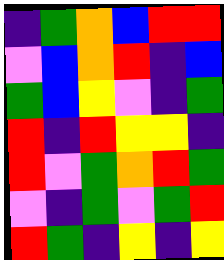[["indigo", "green", "orange", "blue", "red", "red"], ["violet", "blue", "orange", "red", "indigo", "blue"], ["green", "blue", "yellow", "violet", "indigo", "green"], ["red", "indigo", "red", "yellow", "yellow", "indigo"], ["red", "violet", "green", "orange", "red", "green"], ["violet", "indigo", "green", "violet", "green", "red"], ["red", "green", "indigo", "yellow", "indigo", "yellow"]]